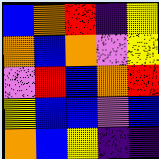[["blue", "orange", "red", "indigo", "yellow"], ["orange", "blue", "orange", "violet", "yellow"], ["violet", "red", "blue", "orange", "red"], ["yellow", "blue", "blue", "violet", "blue"], ["orange", "blue", "yellow", "indigo", "indigo"]]